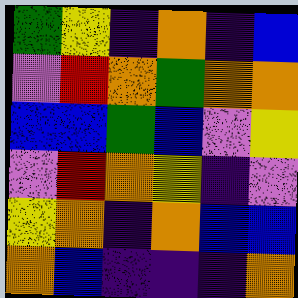[["green", "yellow", "indigo", "orange", "indigo", "blue"], ["violet", "red", "orange", "green", "orange", "orange"], ["blue", "blue", "green", "blue", "violet", "yellow"], ["violet", "red", "orange", "yellow", "indigo", "violet"], ["yellow", "orange", "indigo", "orange", "blue", "blue"], ["orange", "blue", "indigo", "indigo", "indigo", "orange"]]